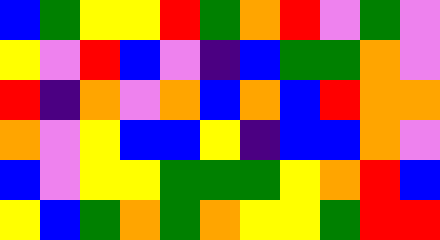[["blue", "green", "yellow", "yellow", "red", "green", "orange", "red", "violet", "green", "violet"], ["yellow", "violet", "red", "blue", "violet", "indigo", "blue", "green", "green", "orange", "violet"], ["red", "indigo", "orange", "violet", "orange", "blue", "orange", "blue", "red", "orange", "orange"], ["orange", "violet", "yellow", "blue", "blue", "yellow", "indigo", "blue", "blue", "orange", "violet"], ["blue", "violet", "yellow", "yellow", "green", "green", "green", "yellow", "orange", "red", "blue"], ["yellow", "blue", "green", "orange", "green", "orange", "yellow", "yellow", "green", "red", "red"]]